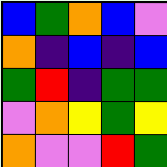[["blue", "green", "orange", "blue", "violet"], ["orange", "indigo", "blue", "indigo", "blue"], ["green", "red", "indigo", "green", "green"], ["violet", "orange", "yellow", "green", "yellow"], ["orange", "violet", "violet", "red", "green"]]